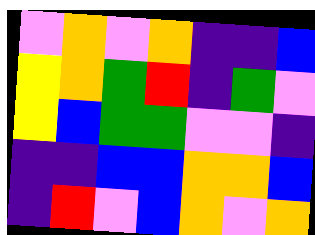[["violet", "orange", "violet", "orange", "indigo", "indigo", "blue"], ["yellow", "orange", "green", "red", "indigo", "green", "violet"], ["yellow", "blue", "green", "green", "violet", "violet", "indigo"], ["indigo", "indigo", "blue", "blue", "orange", "orange", "blue"], ["indigo", "red", "violet", "blue", "orange", "violet", "orange"]]